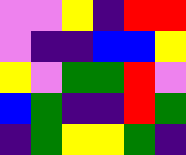[["violet", "violet", "yellow", "indigo", "red", "red"], ["violet", "indigo", "indigo", "blue", "blue", "yellow"], ["yellow", "violet", "green", "green", "red", "violet"], ["blue", "green", "indigo", "indigo", "red", "green"], ["indigo", "green", "yellow", "yellow", "green", "indigo"]]